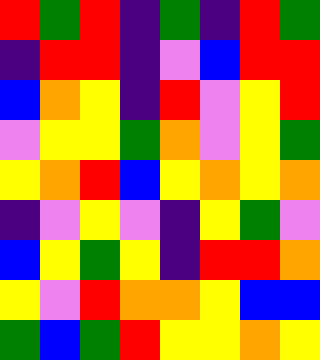[["red", "green", "red", "indigo", "green", "indigo", "red", "green"], ["indigo", "red", "red", "indigo", "violet", "blue", "red", "red"], ["blue", "orange", "yellow", "indigo", "red", "violet", "yellow", "red"], ["violet", "yellow", "yellow", "green", "orange", "violet", "yellow", "green"], ["yellow", "orange", "red", "blue", "yellow", "orange", "yellow", "orange"], ["indigo", "violet", "yellow", "violet", "indigo", "yellow", "green", "violet"], ["blue", "yellow", "green", "yellow", "indigo", "red", "red", "orange"], ["yellow", "violet", "red", "orange", "orange", "yellow", "blue", "blue"], ["green", "blue", "green", "red", "yellow", "yellow", "orange", "yellow"]]